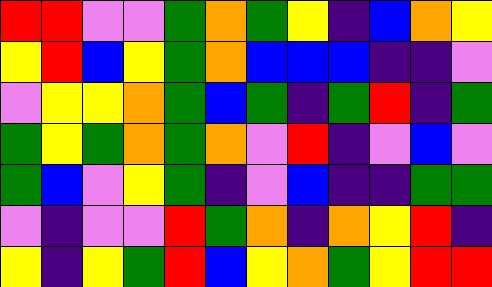[["red", "red", "violet", "violet", "green", "orange", "green", "yellow", "indigo", "blue", "orange", "yellow"], ["yellow", "red", "blue", "yellow", "green", "orange", "blue", "blue", "blue", "indigo", "indigo", "violet"], ["violet", "yellow", "yellow", "orange", "green", "blue", "green", "indigo", "green", "red", "indigo", "green"], ["green", "yellow", "green", "orange", "green", "orange", "violet", "red", "indigo", "violet", "blue", "violet"], ["green", "blue", "violet", "yellow", "green", "indigo", "violet", "blue", "indigo", "indigo", "green", "green"], ["violet", "indigo", "violet", "violet", "red", "green", "orange", "indigo", "orange", "yellow", "red", "indigo"], ["yellow", "indigo", "yellow", "green", "red", "blue", "yellow", "orange", "green", "yellow", "red", "red"]]